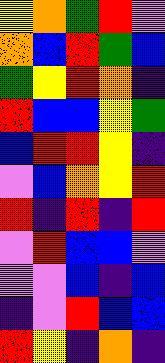[["yellow", "orange", "green", "red", "violet"], ["orange", "blue", "red", "green", "blue"], ["green", "yellow", "red", "orange", "indigo"], ["red", "blue", "blue", "yellow", "green"], ["blue", "red", "red", "yellow", "indigo"], ["violet", "blue", "orange", "yellow", "red"], ["red", "indigo", "red", "indigo", "red"], ["violet", "red", "blue", "blue", "violet"], ["violet", "violet", "blue", "indigo", "blue"], ["indigo", "violet", "red", "blue", "blue"], ["red", "yellow", "indigo", "orange", "indigo"]]